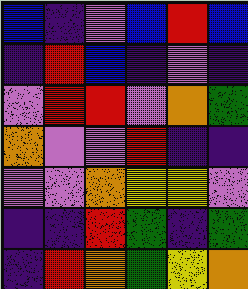[["blue", "indigo", "violet", "blue", "red", "blue"], ["indigo", "red", "blue", "indigo", "violet", "indigo"], ["violet", "red", "red", "violet", "orange", "green"], ["orange", "violet", "violet", "red", "indigo", "indigo"], ["violet", "violet", "orange", "yellow", "yellow", "violet"], ["indigo", "indigo", "red", "green", "indigo", "green"], ["indigo", "red", "orange", "green", "yellow", "orange"]]